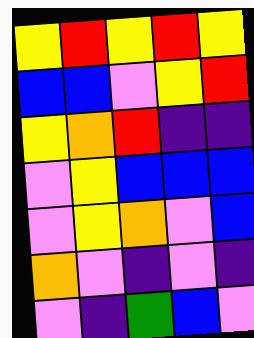[["yellow", "red", "yellow", "red", "yellow"], ["blue", "blue", "violet", "yellow", "red"], ["yellow", "orange", "red", "indigo", "indigo"], ["violet", "yellow", "blue", "blue", "blue"], ["violet", "yellow", "orange", "violet", "blue"], ["orange", "violet", "indigo", "violet", "indigo"], ["violet", "indigo", "green", "blue", "violet"]]